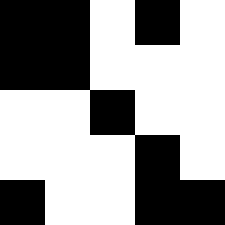[["black", "black", "white", "black", "white"], ["black", "black", "white", "white", "white"], ["white", "white", "black", "white", "white"], ["white", "white", "white", "black", "white"], ["black", "white", "white", "black", "black"]]